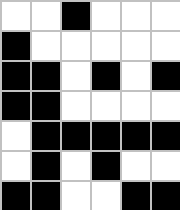[["white", "white", "black", "white", "white", "white"], ["black", "white", "white", "white", "white", "white"], ["black", "black", "white", "black", "white", "black"], ["black", "black", "white", "white", "white", "white"], ["white", "black", "black", "black", "black", "black"], ["white", "black", "white", "black", "white", "white"], ["black", "black", "white", "white", "black", "black"]]